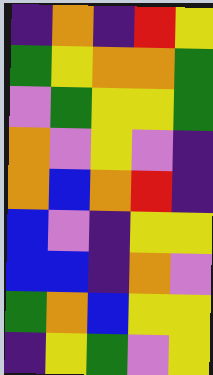[["indigo", "orange", "indigo", "red", "yellow"], ["green", "yellow", "orange", "orange", "green"], ["violet", "green", "yellow", "yellow", "green"], ["orange", "violet", "yellow", "violet", "indigo"], ["orange", "blue", "orange", "red", "indigo"], ["blue", "violet", "indigo", "yellow", "yellow"], ["blue", "blue", "indigo", "orange", "violet"], ["green", "orange", "blue", "yellow", "yellow"], ["indigo", "yellow", "green", "violet", "yellow"]]